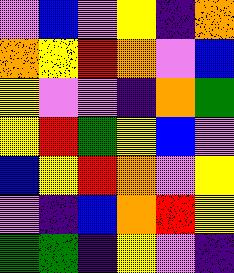[["violet", "blue", "violet", "yellow", "indigo", "orange"], ["orange", "yellow", "red", "orange", "violet", "blue"], ["yellow", "violet", "violet", "indigo", "orange", "green"], ["yellow", "red", "green", "yellow", "blue", "violet"], ["blue", "yellow", "red", "orange", "violet", "yellow"], ["violet", "indigo", "blue", "orange", "red", "yellow"], ["green", "green", "indigo", "yellow", "violet", "indigo"]]